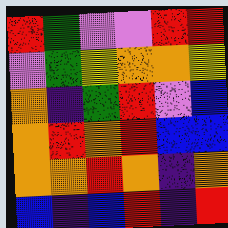[["red", "green", "violet", "violet", "red", "red"], ["violet", "green", "yellow", "orange", "orange", "yellow"], ["orange", "indigo", "green", "red", "violet", "blue"], ["orange", "red", "orange", "red", "blue", "blue"], ["orange", "orange", "red", "orange", "indigo", "orange"], ["blue", "indigo", "blue", "red", "indigo", "red"]]